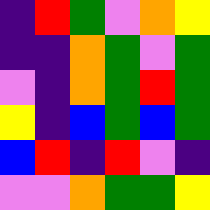[["indigo", "red", "green", "violet", "orange", "yellow"], ["indigo", "indigo", "orange", "green", "violet", "green"], ["violet", "indigo", "orange", "green", "red", "green"], ["yellow", "indigo", "blue", "green", "blue", "green"], ["blue", "red", "indigo", "red", "violet", "indigo"], ["violet", "violet", "orange", "green", "green", "yellow"]]